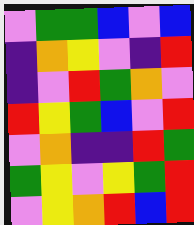[["violet", "green", "green", "blue", "violet", "blue"], ["indigo", "orange", "yellow", "violet", "indigo", "red"], ["indigo", "violet", "red", "green", "orange", "violet"], ["red", "yellow", "green", "blue", "violet", "red"], ["violet", "orange", "indigo", "indigo", "red", "green"], ["green", "yellow", "violet", "yellow", "green", "red"], ["violet", "yellow", "orange", "red", "blue", "red"]]